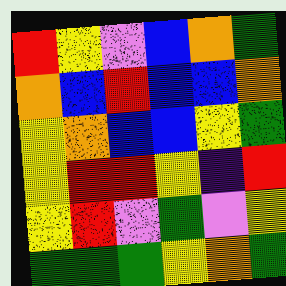[["red", "yellow", "violet", "blue", "orange", "green"], ["orange", "blue", "red", "blue", "blue", "orange"], ["yellow", "orange", "blue", "blue", "yellow", "green"], ["yellow", "red", "red", "yellow", "indigo", "red"], ["yellow", "red", "violet", "green", "violet", "yellow"], ["green", "green", "green", "yellow", "orange", "green"]]